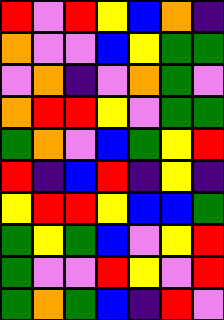[["red", "violet", "red", "yellow", "blue", "orange", "indigo"], ["orange", "violet", "violet", "blue", "yellow", "green", "green"], ["violet", "orange", "indigo", "violet", "orange", "green", "violet"], ["orange", "red", "red", "yellow", "violet", "green", "green"], ["green", "orange", "violet", "blue", "green", "yellow", "red"], ["red", "indigo", "blue", "red", "indigo", "yellow", "indigo"], ["yellow", "red", "red", "yellow", "blue", "blue", "green"], ["green", "yellow", "green", "blue", "violet", "yellow", "red"], ["green", "violet", "violet", "red", "yellow", "violet", "red"], ["green", "orange", "green", "blue", "indigo", "red", "violet"]]